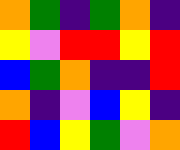[["orange", "green", "indigo", "green", "orange", "indigo"], ["yellow", "violet", "red", "red", "yellow", "red"], ["blue", "green", "orange", "indigo", "indigo", "red"], ["orange", "indigo", "violet", "blue", "yellow", "indigo"], ["red", "blue", "yellow", "green", "violet", "orange"]]